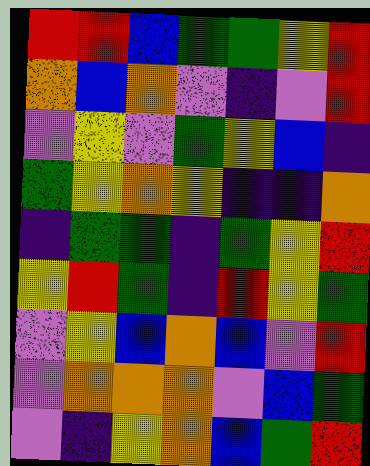[["red", "red", "blue", "green", "green", "yellow", "red"], ["orange", "blue", "orange", "violet", "indigo", "violet", "red"], ["violet", "yellow", "violet", "green", "yellow", "blue", "indigo"], ["green", "yellow", "orange", "yellow", "indigo", "indigo", "orange"], ["indigo", "green", "green", "indigo", "green", "yellow", "red"], ["yellow", "red", "green", "indigo", "red", "yellow", "green"], ["violet", "yellow", "blue", "orange", "blue", "violet", "red"], ["violet", "orange", "orange", "orange", "violet", "blue", "green"], ["violet", "indigo", "yellow", "orange", "blue", "green", "red"]]